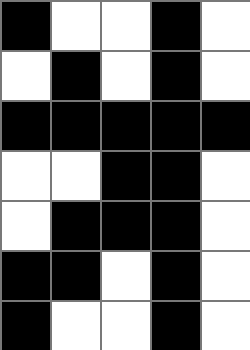[["black", "white", "white", "black", "white"], ["white", "black", "white", "black", "white"], ["black", "black", "black", "black", "black"], ["white", "white", "black", "black", "white"], ["white", "black", "black", "black", "white"], ["black", "black", "white", "black", "white"], ["black", "white", "white", "black", "white"]]